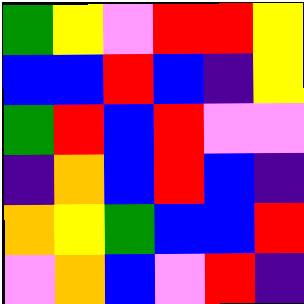[["green", "yellow", "violet", "red", "red", "yellow"], ["blue", "blue", "red", "blue", "indigo", "yellow"], ["green", "red", "blue", "red", "violet", "violet"], ["indigo", "orange", "blue", "red", "blue", "indigo"], ["orange", "yellow", "green", "blue", "blue", "red"], ["violet", "orange", "blue", "violet", "red", "indigo"]]